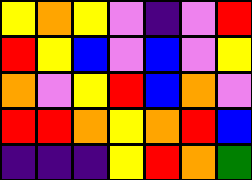[["yellow", "orange", "yellow", "violet", "indigo", "violet", "red"], ["red", "yellow", "blue", "violet", "blue", "violet", "yellow"], ["orange", "violet", "yellow", "red", "blue", "orange", "violet"], ["red", "red", "orange", "yellow", "orange", "red", "blue"], ["indigo", "indigo", "indigo", "yellow", "red", "orange", "green"]]